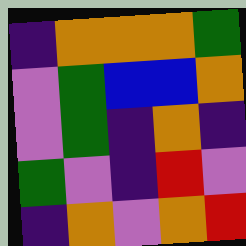[["indigo", "orange", "orange", "orange", "green"], ["violet", "green", "blue", "blue", "orange"], ["violet", "green", "indigo", "orange", "indigo"], ["green", "violet", "indigo", "red", "violet"], ["indigo", "orange", "violet", "orange", "red"]]